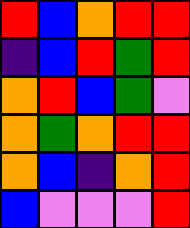[["red", "blue", "orange", "red", "red"], ["indigo", "blue", "red", "green", "red"], ["orange", "red", "blue", "green", "violet"], ["orange", "green", "orange", "red", "red"], ["orange", "blue", "indigo", "orange", "red"], ["blue", "violet", "violet", "violet", "red"]]